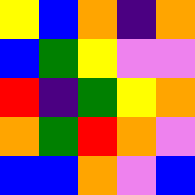[["yellow", "blue", "orange", "indigo", "orange"], ["blue", "green", "yellow", "violet", "violet"], ["red", "indigo", "green", "yellow", "orange"], ["orange", "green", "red", "orange", "violet"], ["blue", "blue", "orange", "violet", "blue"]]